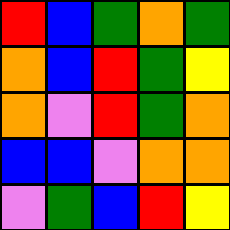[["red", "blue", "green", "orange", "green"], ["orange", "blue", "red", "green", "yellow"], ["orange", "violet", "red", "green", "orange"], ["blue", "blue", "violet", "orange", "orange"], ["violet", "green", "blue", "red", "yellow"]]